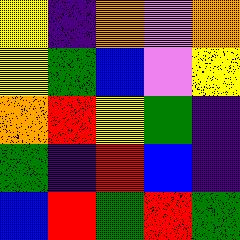[["yellow", "indigo", "orange", "violet", "orange"], ["yellow", "green", "blue", "violet", "yellow"], ["orange", "red", "yellow", "green", "indigo"], ["green", "indigo", "red", "blue", "indigo"], ["blue", "red", "green", "red", "green"]]